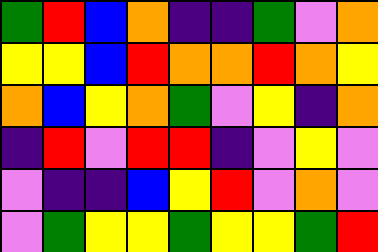[["green", "red", "blue", "orange", "indigo", "indigo", "green", "violet", "orange"], ["yellow", "yellow", "blue", "red", "orange", "orange", "red", "orange", "yellow"], ["orange", "blue", "yellow", "orange", "green", "violet", "yellow", "indigo", "orange"], ["indigo", "red", "violet", "red", "red", "indigo", "violet", "yellow", "violet"], ["violet", "indigo", "indigo", "blue", "yellow", "red", "violet", "orange", "violet"], ["violet", "green", "yellow", "yellow", "green", "yellow", "yellow", "green", "red"]]